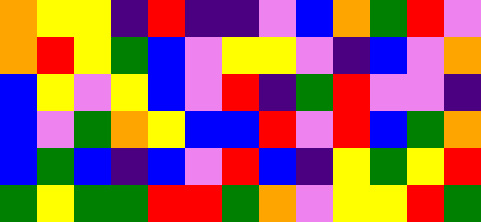[["orange", "yellow", "yellow", "indigo", "red", "indigo", "indigo", "violet", "blue", "orange", "green", "red", "violet"], ["orange", "red", "yellow", "green", "blue", "violet", "yellow", "yellow", "violet", "indigo", "blue", "violet", "orange"], ["blue", "yellow", "violet", "yellow", "blue", "violet", "red", "indigo", "green", "red", "violet", "violet", "indigo"], ["blue", "violet", "green", "orange", "yellow", "blue", "blue", "red", "violet", "red", "blue", "green", "orange"], ["blue", "green", "blue", "indigo", "blue", "violet", "red", "blue", "indigo", "yellow", "green", "yellow", "red"], ["green", "yellow", "green", "green", "red", "red", "green", "orange", "violet", "yellow", "yellow", "red", "green"]]